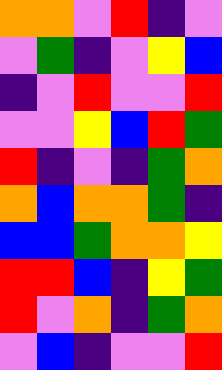[["orange", "orange", "violet", "red", "indigo", "violet"], ["violet", "green", "indigo", "violet", "yellow", "blue"], ["indigo", "violet", "red", "violet", "violet", "red"], ["violet", "violet", "yellow", "blue", "red", "green"], ["red", "indigo", "violet", "indigo", "green", "orange"], ["orange", "blue", "orange", "orange", "green", "indigo"], ["blue", "blue", "green", "orange", "orange", "yellow"], ["red", "red", "blue", "indigo", "yellow", "green"], ["red", "violet", "orange", "indigo", "green", "orange"], ["violet", "blue", "indigo", "violet", "violet", "red"]]